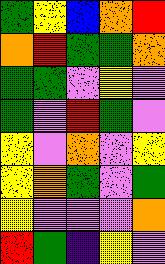[["green", "yellow", "blue", "orange", "red"], ["orange", "red", "green", "green", "orange"], ["green", "green", "violet", "yellow", "violet"], ["green", "violet", "red", "green", "violet"], ["yellow", "violet", "orange", "violet", "yellow"], ["yellow", "orange", "green", "violet", "green"], ["yellow", "violet", "violet", "violet", "orange"], ["red", "green", "indigo", "yellow", "violet"]]